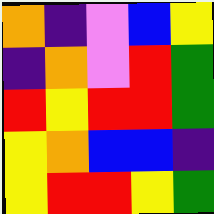[["orange", "indigo", "violet", "blue", "yellow"], ["indigo", "orange", "violet", "red", "green"], ["red", "yellow", "red", "red", "green"], ["yellow", "orange", "blue", "blue", "indigo"], ["yellow", "red", "red", "yellow", "green"]]